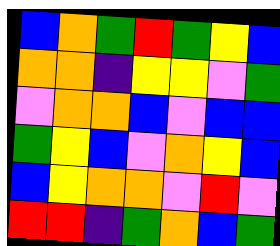[["blue", "orange", "green", "red", "green", "yellow", "blue"], ["orange", "orange", "indigo", "yellow", "yellow", "violet", "green"], ["violet", "orange", "orange", "blue", "violet", "blue", "blue"], ["green", "yellow", "blue", "violet", "orange", "yellow", "blue"], ["blue", "yellow", "orange", "orange", "violet", "red", "violet"], ["red", "red", "indigo", "green", "orange", "blue", "green"]]